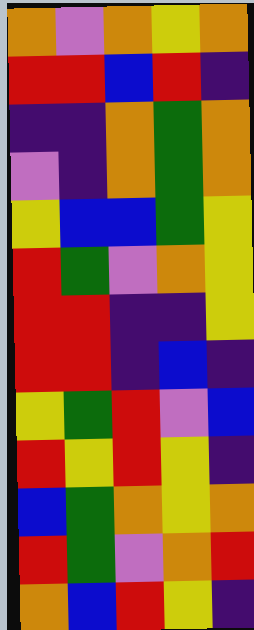[["orange", "violet", "orange", "yellow", "orange"], ["red", "red", "blue", "red", "indigo"], ["indigo", "indigo", "orange", "green", "orange"], ["violet", "indigo", "orange", "green", "orange"], ["yellow", "blue", "blue", "green", "yellow"], ["red", "green", "violet", "orange", "yellow"], ["red", "red", "indigo", "indigo", "yellow"], ["red", "red", "indigo", "blue", "indigo"], ["yellow", "green", "red", "violet", "blue"], ["red", "yellow", "red", "yellow", "indigo"], ["blue", "green", "orange", "yellow", "orange"], ["red", "green", "violet", "orange", "red"], ["orange", "blue", "red", "yellow", "indigo"]]